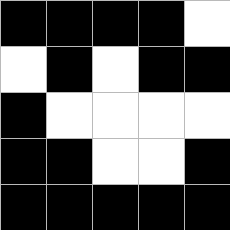[["black", "black", "black", "black", "white"], ["white", "black", "white", "black", "black"], ["black", "white", "white", "white", "white"], ["black", "black", "white", "white", "black"], ["black", "black", "black", "black", "black"]]